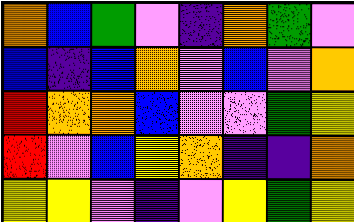[["orange", "blue", "green", "violet", "indigo", "orange", "green", "violet"], ["blue", "indigo", "blue", "orange", "violet", "blue", "violet", "orange"], ["red", "orange", "orange", "blue", "violet", "violet", "green", "yellow"], ["red", "violet", "blue", "yellow", "orange", "indigo", "indigo", "orange"], ["yellow", "yellow", "violet", "indigo", "violet", "yellow", "green", "yellow"]]